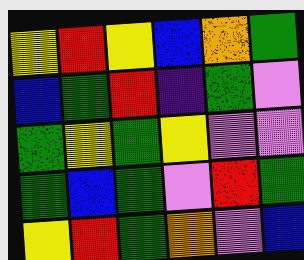[["yellow", "red", "yellow", "blue", "orange", "green"], ["blue", "green", "red", "indigo", "green", "violet"], ["green", "yellow", "green", "yellow", "violet", "violet"], ["green", "blue", "green", "violet", "red", "green"], ["yellow", "red", "green", "orange", "violet", "blue"]]